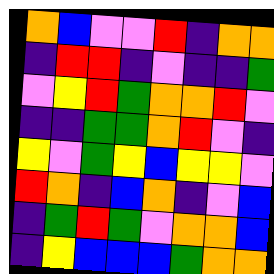[["orange", "blue", "violet", "violet", "red", "indigo", "orange", "orange"], ["indigo", "red", "red", "indigo", "violet", "indigo", "indigo", "green"], ["violet", "yellow", "red", "green", "orange", "orange", "red", "violet"], ["indigo", "indigo", "green", "green", "orange", "red", "violet", "indigo"], ["yellow", "violet", "green", "yellow", "blue", "yellow", "yellow", "violet"], ["red", "orange", "indigo", "blue", "orange", "indigo", "violet", "blue"], ["indigo", "green", "red", "green", "violet", "orange", "orange", "blue"], ["indigo", "yellow", "blue", "blue", "blue", "green", "orange", "orange"]]